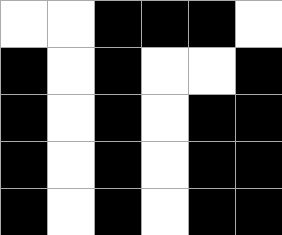[["white", "white", "black", "black", "black", "white"], ["black", "white", "black", "white", "white", "black"], ["black", "white", "black", "white", "black", "black"], ["black", "white", "black", "white", "black", "black"], ["black", "white", "black", "white", "black", "black"]]